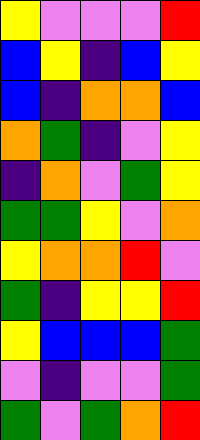[["yellow", "violet", "violet", "violet", "red"], ["blue", "yellow", "indigo", "blue", "yellow"], ["blue", "indigo", "orange", "orange", "blue"], ["orange", "green", "indigo", "violet", "yellow"], ["indigo", "orange", "violet", "green", "yellow"], ["green", "green", "yellow", "violet", "orange"], ["yellow", "orange", "orange", "red", "violet"], ["green", "indigo", "yellow", "yellow", "red"], ["yellow", "blue", "blue", "blue", "green"], ["violet", "indigo", "violet", "violet", "green"], ["green", "violet", "green", "orange", "red"]]